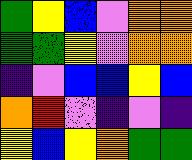[["green", "yellow", "blue", "violet", "orange", "orange"], ["green", "green", "yellow", "violet", "orange", "orange"], ["indigo", "violet", "blue", "blue", "yellow", "blue"], ["orange", "red", "violet", "indigo", "violet", "indigo"], ["yellow", "blue", "yellow", "orange", "green", "green"]]